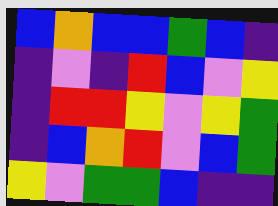[["blue", "orange", "blue", "blue", "green", "blue", "indigo"], ["indigo", "violet", "indigo", "red", "blue", "violet", "yellow"], ["indigo", "red", "red", "yellow", "violet", "yellow", "green"], ["indigo", "blue", "orange", "red", "violet", "blue", "green"], ["yellow", "violet", "green", "green", "blue", "indigo", "indigo"]]